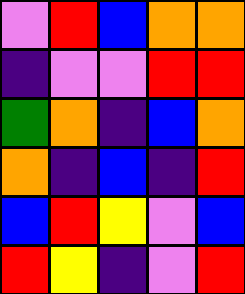[["violet", "red", "blue", "orange", "orange"], ["indigo", "violet", "violet", "red", "red"], ["green", "orange", "indigo", "blue", "orange"], ["orange", "indigo", "blue", "indigo", "red"], ["blue", "red", "yellow", "violet", "blue"], ["red", "yellow", "indigo", "violet", "red"]]